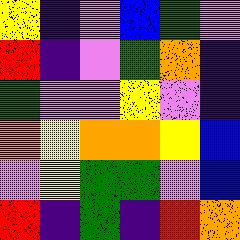[["yellow", "indigo", "violet", "blue", "green", "violet"], ["red", "indigo", "violet", "green", "orange", "indigo"], ["green", "violet", "violet", "yellow", "violet", "indigo"], ["orange", "yellow", "orange", "orange", "yellow", "blue"], ["violet", "yellow", "green", "green", "violet", "blue"], ["red", "indigo", "green", "indigo", "red", "orange"]]